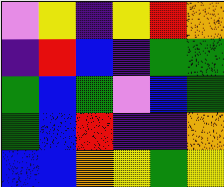[["violet", "yellow", "indigo", "yellow", "red", "orange"], ["indigo", "red", "blue", "indigo", "green", "green"], ["green", "blue", "green", "violet", "blue", "green"], ["green", "blue", "red", "indigo", "indigo", "orange"], ["blue", "blue", "orange", "yellow", "green", "yellow"]]